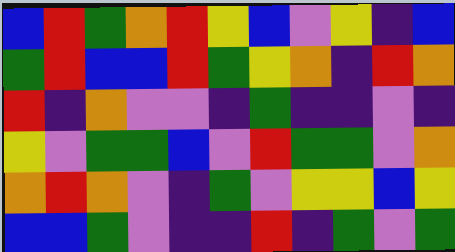[["blue", "red", "green", "orange", "red", "yellow", "blue", "violet", "yellow", "indigo", "blue"], ["green", "red", "blue", "blue", "red", "green", "yellow", "orange", "indigo", "red", "orange"], ["red", "indigo", "orange", "violet", "violet", "indigo", "green", "indigo", "indigo", "violet", "indigo"], ["yellow", "violet", "green", "green", "blue", "violet", "red", "green", "green", "violet", "orange"], ["orange", "red", "orange", "violet", "indigo", "green", "violet", "yellow", "yellow", "blue", "yellow"], ["blue", "blue", "green", "violet", "indigo", "indigo", "red", "indigo", "green", "violet", "green"]]